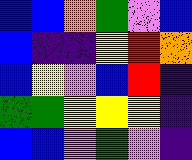[["blue", "blue", "orange", "green", "violet", "blue"], ["blue", "indigo", "indigo", "yellow", "red", "orange"], ["blue", "yellow", "violet", "blue", "red", "indigo"], ["green", "green", "yellow", "yellow", "yellow", "indigo"], ["blue", "blue", "violet", "green", "violet", "indigo"]]